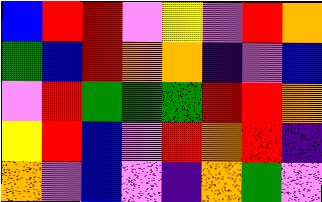[["blue", "red", "red", "violet", "yellow", "violet", "red", "orange"], ["green", "blue", "red", "orange", "orange", "indigo", "violet", "blue"], ["violet", "red", "green", "green", "green", "red", "red", "orange"], ["yellow", "red", "blue", "violet", "red", "orange", "red", "indigo"], ["orange", "violet", "blue", "violet", "indigo", "orange", "green", "violet"]]